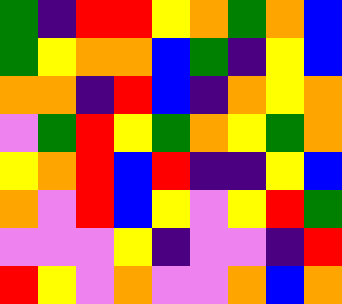[["green", "indigo", "red", "red", "yellow", "orange", "green", "orange", "blue"], ["green", "yellow", "orange", "orange", "blue", "green", "indigo", "yellow", "blue"], ["orange", "orange", "indigo", "red", "blue", "indigo", "orange", "yellow", "orange"], ["violet", "green", "red", "yellow", "green", "orange", "yellow", "green", "orange"], ["yellow", "orange", "red", "blue", "red", "indigo", "indigo", "yellow", "blue"], ["orange", "violet", "red", "blue", "yellow", "violet", "yellow", "red", "green"], ["violet", "violet", "violet", "yellow", "indigo", "violet", "violet", "indigo", "red"], ["red", "yellow", "violet", "orange", "violet", "violet", "orange", "blue", "orange"]]